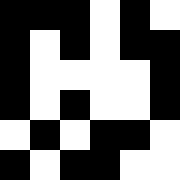[["black", "black", "black", "white", "black", "white"], ["black", "white", "black", "white", "black", "black"], ["black", "white", "white", "white", "white", "black"], ["black", "white", "black", "white", "white", "black"], ["white", "black", "white", "black", "black", "white"], ["black", "white", "black", "black", "white", "white"]]